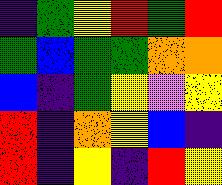[["indigo", "green", "yellow", "red", "green", "red"], ["green", "blue", "green", "green", "orange", "orange"], ["blue", "indigo", "green", "yellow", "violet", "yellow"], ["red", "indigo", "orange", "yellow", "blue", "indigo"], ["red", "indigo", "yellow", "indigo", "red", "yellow"]]